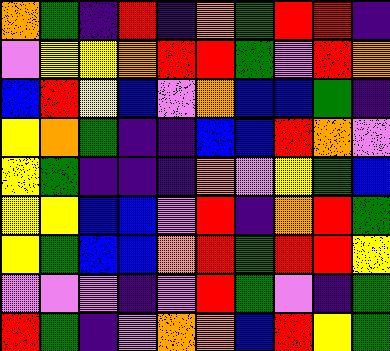[["orange", "green", "indigo", "red", "indigo", "orange", "green", "red", "red", "indigo"], ["violet", "yellow", "yellow", "orange", "red", "red", "green", "violet", "red", "orange"], ["blue", "red", "yellow", "blue", "violet", "orange", "blue", "blue", "green", "indigo"], ["yellow", "orange", "green", "indigo", "indigo", "blue", "blue", "red", "orange", "violet"], ["yellow", "green", "indigo", "indigo", "indigo", "orange", "violet", "yellow", "green", "blue"], ["yellow", "yellow", "blue", "blue", "violet", "red", "indigo", "orange", "red", "green"], ["yellow", "green", "blue", "blue", "orange", "red", "green", "red", "red", "yellow"], ["violet", "violet", "violet", "indigo", "violet", "red", "green", "violet", "indigo", "green"], ["red", "green", "indigo", "violet", "orange", "orange", "blue", "red", "yellow", "green"]]